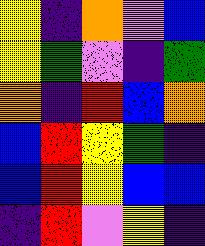[["yellow", "indigo", "orange", "violet", "blue"], ["yellow", "green", "violet", "indigo", "green"], ["orange", "indigo", "red", "blue", "orange"], ["blue", "red", "yellow", "green", "indigo"], ["blue", "red", "yellow", "blue", "blue"], ["indigo", "red", "violet", "yellow", "indigo"]]